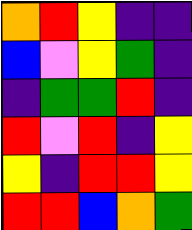[["orange", "red", "yellow", "indigo", "indigo"], ["blue", "violet", "yellow", "green", "indigo"], ["indigo", "green", "green", "red", "indigo"], ["red", "violet", "red", "indigo", "yellow"], ["yellow", "indigo", "red", "red", "yellow"], ["red", "red", "blue", "orange", "green"]]